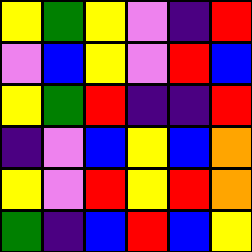[["yellow", "green", "yellow", "violet", "indigo", "red"], ["violet", "blue", "yellow", "violet", "red", "blue"], ["yellow", "green", "red", "indigo", "indigo", "red"], ["indigo", "violet", "blue", "yellow", "blue", "orange"], ["yellow", "violet", "red", "yellow", "red", "orange"], ["green", "indigo", "blue", "red", "blue", "yellow"]]